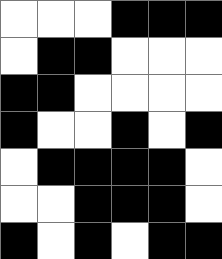[["white", "white", "white", "black", "black", "black"], ["white", "black", "black", "white", "white", "white"], ["black", "black", "white", "white", "white", "white"], ["black", "white", "white", "black", "white", "black"], ["white", "black", "black", "black", "black", "white"], ["white", "white", "black", "black", "black", "white"], ["black", "white", "black", "white", "black", "black"]]